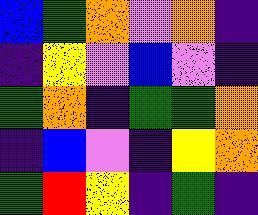[["blue", "green", "orange", "violet", "orange", "indigo"], ["indigo", "yellow", "violet", "blue", "violet", "indigo"], ["green", "orange", "indigo", "green", "green", "orange"], ["indigo", "blue", "violet", "indigo", "yellow", "orange"], ["green", "red", "yellow", "indigo", "green", "indigo"]]